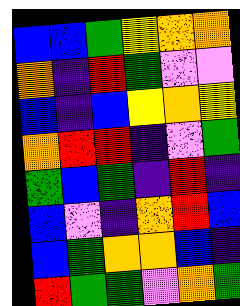[["blue", "blue", "green", "yellow", "orange", "orange"], ["orange", "indigo", "red", "green", "violet", "violet"], ["blue", "indigo", "blue", "yellow", "orange", "yellow"], ["orange", "red", "red", "indigo", "violet", "green"], ["green", "blue", "green", "indigo", "red", "indigo"], ["blue", "violet", "indigo", "orange", "red", "blue"], ["blue", "green", "orange", "orange", "blue", "indigo"], ["red", "green", "green", "violet", "orange", "green"]]